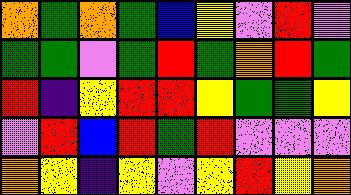[["orange", "green", "orange", "green", "blue", "yellow", "violet", "red", "violet"], ["green", "green", "violet", "green", "red", "green", "orange", "red", "green"], ["red", "indigo", "yellow", "red", "red", "yellow", "green", "green", "yellow"], ["violet", "red", "blue", "red", "green", "red", "violet", "violet", "violet"], ["orange", "yellow", "indigo", "yellow", "violet", "yellow", "red", "yellow", "orange"]]